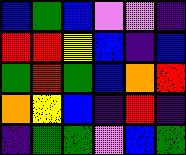[["blue", "green", "blue", "violet", "violet", "indigo"], ["red", "red", "yellow", "blue", "indigo", "blue"], ["green", "red", "green", "blue", "orange", "red"], ["orange", "yellow", "blue", "indigo", "red", "indigo"], ["indigo", "green", "green", "violet", "blue", "green"]]